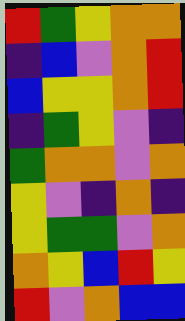[["red", "green", "yellow", "orange", "orange"], ["indigo", "blue", "violet", "orange", "red"], ["blue", "yellow", "yellow", "orange", "red"], ["indigo", "green", "yellow", "violet", "indigo"], ["green", "orange", "orange", "violet", "orange"], ["yellow", "violet", "indigo", "orange", "indigo"], ["yellow", "green", "green", "violet", "orange"], ["orange", "yellow", "blue", "red", "yellow"], ["red", "violet", "orange", "blue", "blue"]]